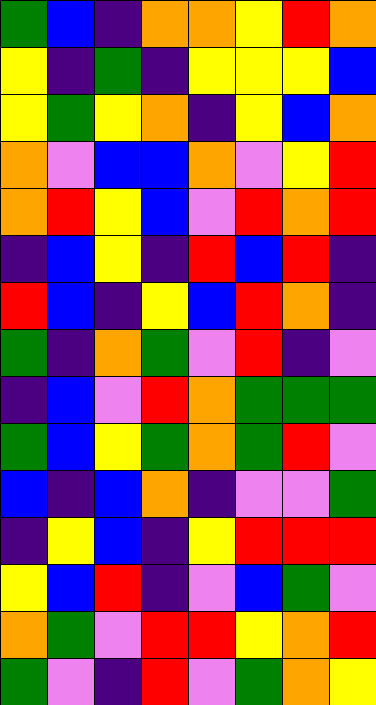[["green", "blue", "indigo", "orange", "orange", "yellow", "red", "orange"], ["yellow", "indigo", "green", "indigo", "yellow", "yellow", "yellow", "blue"], ["yellow", "green", "yellow", "orange", "indigo", "yellow", "blue", "orange"], ["orange", "violet", "blue", "blue", "orange", "violet", "yellow", "red"], ["orange", "red", "yellow", "blue", "violet", "red", "orange", "red"], ["indigo", "blue", "yellow", "indigo", "red", "blue", "red", "indigo"], ["red", "blue", "indigo", "yellow", "blue", "red", "orange", "indigo"], ["green", "indigo", "orange", "green", "violet", "red", "indigo", "violet"], ["indigo", "blue", "violet", "red", "orange", "green", "green", "green"], ["green", "blue", "yellow", "green", "orange", "green", "red", "violet"], ["blue", "indigo", "blue", "orange", "indigo", "violet", "violet", "green"], ["indigo", "yellow", "blue", "indigo", "yellow", "red", "red", "red"], ["yellow", "blue", "red", "indigo", "violet", "blue", "green", "violet"], ["orange", "green", "violet", "red", "red", "yellow", "orange", "red"], ["green", "violet", "indigo", "red", "violet", "green", "orange", "yellow"]]